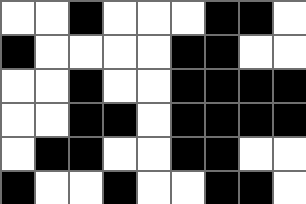[["white", "white", "black", "white", "white", "white", "black", "black", "white"], ["black", "white", "white", "white", "white", "black", "black", "white", "white"], ["white", "white", "black", "white", "white", "black", "black", "black", "black"], ["white", "white", "black", "black", "white", "black", "black", "black", "black"], ["white", "black", "black", "white", "white", "black", "black", "white", "white"], ["black", "white", "white", "black", "white", "white", "black", "black", "white"]]